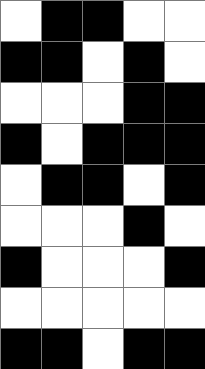[["white", "black", "black", "white", "white"], ["black", "black", "white", "black", "white"], ["white", "white", "white", "black", "black"], ["black", "white", "black", "black", "black"], ["white", "black", "black", "white", "black"], ["white", "white", "white", "black", "white"], ["black", "white", "white", "white", "black"], ["white", "white", "white", "white", "white"], ["black", "black", "white", "black", "black"]]